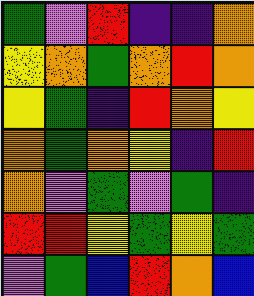[["green", "violet", "red", "indigo", "indigo", "orange"], ["yellow", "orange", "green", "orange", "red", "orange"], ["yellow", "green", "indigo", "red", "orange", "yellow"], ["orange", "green", "orange", "yellow", "indigo", "red"], ["orange", "violet", "green", "violet", "green", "indigo"], ["red", "red", "yellow", "green", "yellow", "green"], ["violet", "green", "blue", "red", "orange", "blue"]]